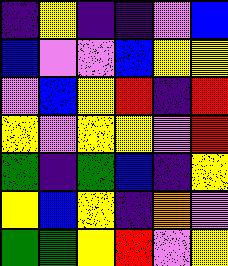[["indigo", "yellow", "indigo", "indigo", "violet", "blue"], ["blue", "violet", "violet", "blue", "yellow", "yellow"], ["violet", "blue", "yellow", "red", "indigo", "red"], ["yellow", "violet", "yellow", "yellow", "violet", "red"], ["green", "indigo", "green", "blue", "indigo", "yellow"], ["yellow", "blue", "yellow", "indigo", "orange", "violet"], ["green", "green", "yellow", "red", "violet", "yellow"]]